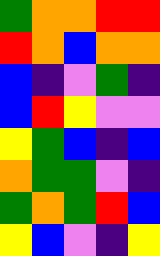[["green", "orange", "orange", "red", "red"], ["red", "orange", "blue", "orange", "orange"], ["blue", "indigo", "violet", "green", "indigo"], ["blue", "red", "yellow", "violet", "violet"], ["yellow", "green", "blue", "indigo", "blue"], ["orange", "green", "green", "violet", "indigo"], ["green", "orange", "green", "red", "blue"], ["yellow", "blue", "violet", "indigo", "yellow"]]